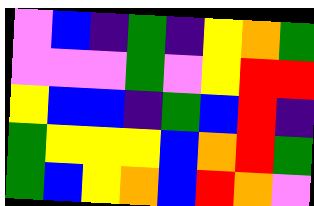[["violet", "blue", "indigo", "green", "indigo", "yellow", "orange", "green"], ["violet", "violet", "violet", "green", "violet", "yellow", "red", "red"], ["yellow", "blue", "blue", "indigo", "green", "blue", "red", "indigo"], ["green", "yellow", "yellow", "yellow", "blue", "orange", "red", "green"], ["green", "blue", "yellow", "orange", "blue", "red", "orange", "violet"]]